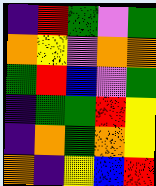[["indigo", "red", "green", "violet", "green"], ["orange", "yellow", "violet", "orange", "orange"], ["green", "red", "blue", "violet", "green"], ["indigo", "green", "green", "red", "yellow"], ["indigo", "orange", "green", "orange", "yellow"], ["orange", "indigo", "yellow", "blue", "red"]]